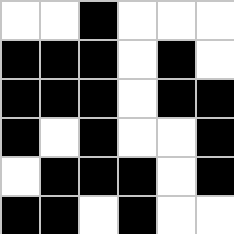[["white", "white", "black", "white", "white", "white"], ["black", "black", "black", "white", "black", "white"], ["black", "black", "black", "white", "black", "black"], ["black", "white", "black", "white", "white", "black"], ["white", "black", "black", "black", "white", "black"], ["black", "black", "white", "black", "white", "white"]]